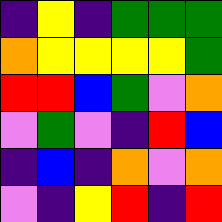[["indigo", "yellow", "indigo", "green", "green", "green"], ["orange", "yellow", "yellow", "yellow", "yellow", "green"], ["red", "red", "blue", "green", "violet", "orange"], ["violet", "green", "violet", "indigo", "red", "blue"], ["indigo", "blue", "indigo", "orange", "violet", "orange"], ["violet", "indigo", "yellow", "red", "indigo", "red"]]